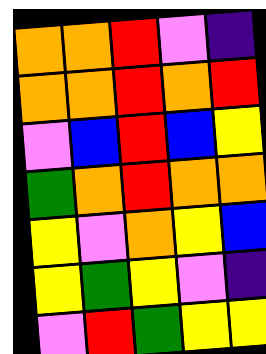[["orange", "orange", "red", "violet", "indigo"], ["orange", "orange", "red", "orange", "red"], ["violet", "blue", "red", "blue", "yellow"], ["green", "orange", "red", "orange", "orange"], ["yellow", "violet", "orange", "yellow", "blue"], ["yellow", "green", "yellow", "violet", "indigo"], ["violet", "red", "green", "yellow", "yellow"]]